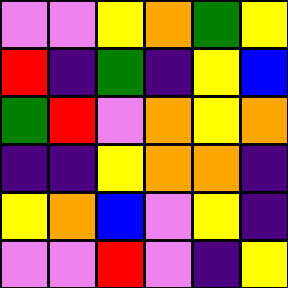[["violet", "violet", "yellow", "orange", "green", "yellow"], ["red", "indigo", "green", "indigo", "yellow", "blue"], ["green", "red", "violet", "orange", "yellow", "orange"], ["indigo", "indigo", "yellow", "orange", "orange", "indigo"], ["yellow", "orange", "blue", "violet", "yellow", "indigo"], ["violet", "violet", "red", "violet", "indigo", "yellow"]]